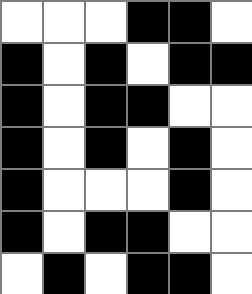[["white", "white", "white", "black", "black", "white"], ["black", "white", "black", "white", "black", "black"], ["black", "white", "black", "black", "white", "white"], ["black", "white", "black", "white", "black", "white"], ["black", "white", "white", "white", "black", "white"], ["black", "white", "black", "black", "white", "white"], ["white", "black", "white", "black", "black", "white"]]